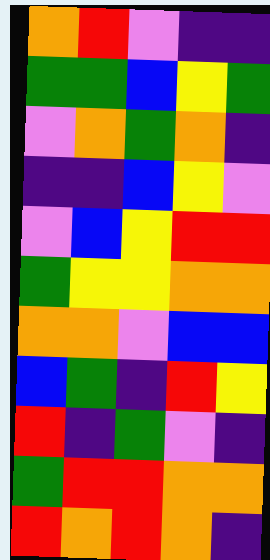[["orange", "red", "violet", "indigo", "indigo"], ["green", "green", "blue", "yellow", "green"], ["violet", "orange", "green", "orange", "indigo"], ["indigo", "indigo", "blue", "yellow", "violet"], ["violet", "blue", "yellow", "red", "red"], ["green", "yellow", "yellow", "orange", "orange"], ["orange", "orange", "violet", "blue", "blue"], ["blue", "green", "indigo", "red", "yellow"], ["red", "indigo", "green", "violet", "indigo"], ["green", "red", "red", "orange", "orange"], ["red", "orange", "red", "orange", "indigo"]]